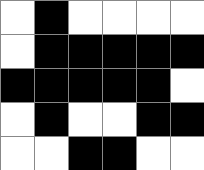[["white", "black", "white", "white", "white", "white"], ["white", "black", "black", "black", "black", "black"], ["black", "black", "black", "black", "black", "white"], ["white", "black", "white", "white", "black", "black"], ["white", "white", "black", "black", "white", "white"]]